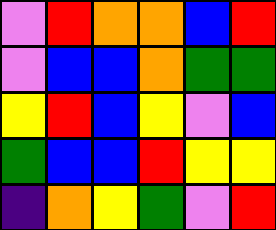[["violet", "red", "orange", "orange", "blue", "red"], ["violet", "blue", "blue", "orange", "green", "green"], ["yellow", "red", "blue", "yellow", "violet", "blue"], ["green", "blue", "blue", "red", "yellow", "yellow"], ["indigo", "orange", "yellow", "green", "violet", "red"]]